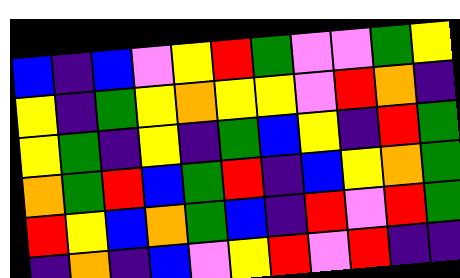[["blue", "indigo", "blue", "violet", "yellow", "red", "green", "violet", "violet", "green", "yellow"], ["yellow", "indigo", "green", "yellow", "orange", "yellow", "yellow", "violet", "red", "orange", "indigo"], ["yellow", "green", "indigo", "yellow", "indigo", "green", "blue", "yellow", "indigo", "red", "green"], ["orange", "green", "red", "blue", "green", "red", "indigo", "blue", "yellow", "orange", "green"], ["red", "yellow", "blue", "orange", "green", "blue", "indigo", "red", "violet", "red", "green"], ["indigo", "orange", "indigo", "blue", "violet", "yellow", "red", "violet", "red", "indigo", "indigo"]]